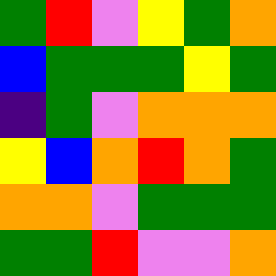[["green", "red", "violet", "yellow", "green", "orange"], ["blue", "green", "green", "green", "yellow", "green"], ["indigo", "green", "violet", "orange", "orange", "orange"], ["yellow", "blue", "orange", "red", "orange", "green"], ["orange", "orange", "violet", "green", "green", "green"], ["green", "green", "red", "violet", "violet", "orange"]]